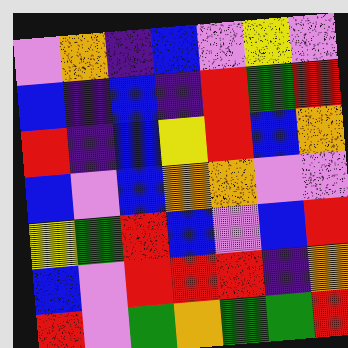[["violet", "orange", "indigo", "blue", "violet", "yellow", "violet"], ["blue", "indigo", "blue", "indigo", "red", "green", "red"], ["red", "indigo", "blue", "yellow", "red", "blue", "orange"], ["blue", "violet", "blue", "orange", "orange", "violet", "violet"], ["yellow", "green", "red", "blue", "violet", "blue", "red"], ["blue", "violet", "red", "red", "red", "indigo", "orange"], ["red", "violet", "green", "orange", "green", "green", "red"]]